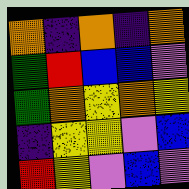[["orange", "indigo", "orange", "indigo", "orange"], ["green", "red", "blue", "blue", "violet"], ["green", "orange", "yellow", "orange", "yellow"], ["indigo", "yellow", "yellow", "violet", "blue"], ["red", "yellow", "violet", "blue", "violet"]]